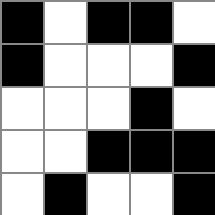[["black", "white", "black", "black", "white"], ["black", "white", "white", "white", "black"], ["white", "white", "white", "black", "white"], ["white", "white", "black", "black", "black"], ["white", "black", "white", "white", "black"]]